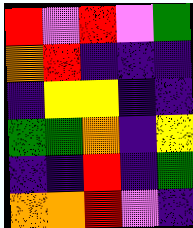[["red", "violet", "red", "violet", "green"], ["orange", "red", "indigo", "indigo", "indigo"], ["indigo", "yellow", "yellow", "indigo", "indigo"], ["green", "green", "orange", "indigo", "yellow"], ["indigo", "indigo", "red", "indigo", "green"], ["orange", "orange", "red", "violet", "indigo"]]